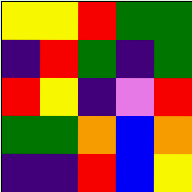[["yellow", "yellow", "red", "green", "green"], ["indigo", "red", "green", "indigo", "green"], ["red", "yellow", "indigo", "violet", "red"], ["green", "green", "orange", "blue", "orange"], ["indigo", "indigo", "red", "blue", "yellow"]]